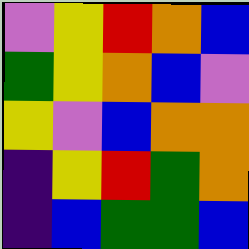[["violet", "yellow", "red", "orange", "blue"], ["green", "yellow", "orange", "blue", "violet"], ["yellow", "violet", "blue", "orange", "orange"], ["indigo", "yellow", "red", "green", "orange"], ["indigo", "blue", "green", "green", "blue"]]